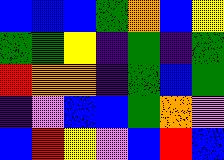[["blue", "blue", "blue", "green", "orange", "blue", "yellow"], ["green", "green", "yellow", "indigo", "green", "indigo", "green"], ["red", "orange", "orange", "indigo", "green", "blue", "green"], ["indigo", "violet", "blue", "blue", "green", "orange", "violet"], ["blue", "red", "yellow", "violet", "blue", "red", "blue"]]